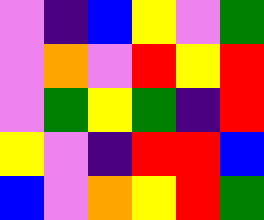[["violet", "indigo", "blue", "yellow", "violet", "green"], ["violet", "orange", "violet", "red", "yellow", "red"], ["violet", "green", "yellow", "green", "indigo", "red"], ["yellow", "violet", "indigo", "red", "red", "blue"], ["blue", "violet", "orange", "yellow", "red", "green"]]